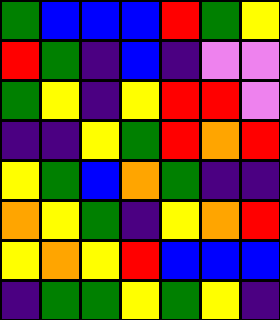[["green", "blue", "blue", "blue", "red", "green", "yellow"], ["red", "green", "indigo", "blue", "indigo", "violet", "violet"], ["green", "yellow", "indigo", "yellow", "red", "red", "violet"], ["indigo", "indigo", "yellow", "green", "red", "orange", "red"], ["yellow", "green", "blue", "orange", "green", "indigo", "indigo"], ["orange", "yellow", "green", "indigo", "yellow", "orange", "red"], ["yellow", "orange", "yellow", "red", "blue", "blue", "blue"], ["indigo", "green", "green", "yellow", "green", "yellow", "indigo"]]